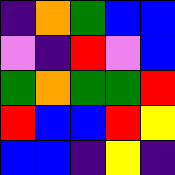[["indigo", "orange", "green", "blue", "blue"], ["violet", "indigo", "red", "violet", "blue"], ["green", "orange", "green", "green", "red"], ["red", "blue", "blue", "red", "yellow"], ["blue", "blue", "indigo", "yellow", "indigo"]]